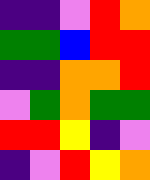[["indigo", "indigo", "violet", "red", "orange"], ["green", "green", "blue", "red", "red"], ["indigo", "indigo", "orange", "orange", "red"], ["violet", "green", "orange", "green", "green"], ["red", "red", "yellow", "indigo", "violet"], ["indigo", "violet", "red", "yellow", "orange"]]